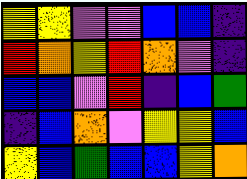[["yellow", "yellow", "violet", "violet", "blue", "blue", "indigo"], ["red", "orange", "yellow", "red", "orange", "violet", "indigo"], ["blue", "blue", "violet", "red", "indigo", "blue", "green"], ["indigo", "blue", "orange", "violet", "yellow", "yellow", "blue"], ["yellow", "blue", "green", "blue", "blue", "yellow", "orange"]]